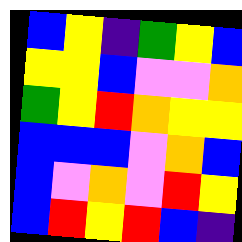[["blue", "yellow", "indigo", "green", "yellow", "blue"], ["yellow", "yellow", "blue", "violet", "violet", "orange"], ["green", "yellow", "red", "orange", "yellow", "yellow"], ["blue", "blue", "blue", "violet", "orange", "blue"], ["blue", "violet", "orange", "violet", "red", "yellow"], ["blue", "red", "yellow", "red", "blue", "indigo"]]